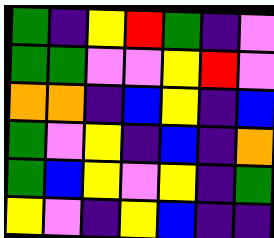[["green", "indigo", "yellow", "red", "green", "indigo", "violet"], ["green", "green", "violet", "violet", "yellow", "red", "violet"], ["orange", "orange", "indigo", "blue", "yellow", "indigo", "blue"], ["green", "violet", "yellow", "indigo", "blue", "indigo", "orange"], ["green", "blue", "yellow", "violet", "yellow", "indigo", "green"], ["yellow", "violet", "indigo", "yellow", "blue", "indigo", "indigo"]]